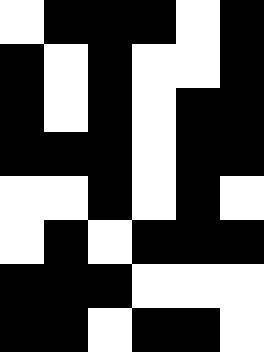[["white", "black", "black", "black", "white", "black"], ["black", "white", "black", "white", "white", "black"], ["black", "white", "black", "white", "black", "black"], ["black", "black", "black", "white", "black", "black"], ["white", "white", "black", "white", "black", "white"], ["white", "black", "white", "black", "black", "black"], ["black", "black", "black", "white", "white", "white"], ["black", "black", "white", "black", "black", "white"]]